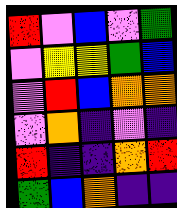[["red", "violet", "blue", "violet", "green"], ["violet", "yellow", "yellow", "green", "blue"], ["violet", "red", "blue", "orange", "orange"], ["violet", "orange", "indigo", "violet", "indigo"], ["red", "indigo", "indigo", "orange", "red"], ["green", "blue", "orange", "indigo", "indigo"]]